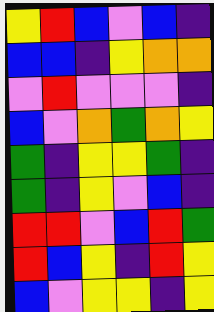[["yellow", "red", "blue", "violet", "blue", "indigo"], ["blue", "blue", "indigo", "yellow", "orange", "orange"], ["violet", "red", "violet", "violet", "violet", "indigo"], ["blue", "violet", "orange", "green", "orange", "yellow"], ["green", "indigo", "yellow", "yellow", "green", "indigo"], ["green", "indigo", "yellow", "violet", "blue", "indigo"], ["red", "red", "violet", "blue", "red", "green"], ["red", "blue", "yellow", "indigo", "red", "yellow"], ["blue", "violet", "yellow", "yellow", "indigo", "yellow"]]